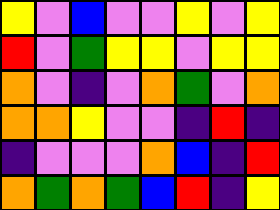[["yellow", "violet", "blue", "violet", "violet", "yellow", "violet", "yellow"], ["red", "violet", "green", "yellow", "yellow", "violet", "yellow", "yellow"], ["orange", "violet", "indigo", "violet", "orange", "green", "violet", "orange"], ["orange", "orange", "yellow", "violet", "violet", "indigo", "red", "indigo"], ["indigo", "violet", "violet", "violet", "orange", "blue", "indigo", "red"], ["orange", "green", "orange", "green", "blue", "red", "indigo", "yellow"]]